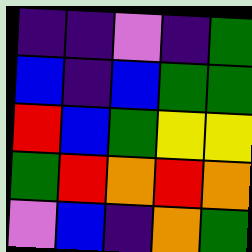[["indigo", "indigo", "violet", "indigo", "green"], ["blue", "indigo", "blue", "green", "green"], ["red", "blue", "green", "yellow", "yellow"], ["green", "red", "orange", "red", "orange"], ["violet", "blue", "indigo", "orange", "green"]]